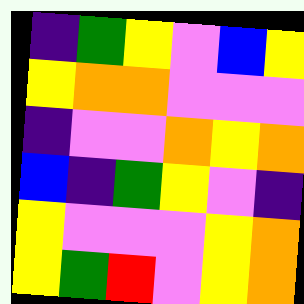[["indigo", "green", "yellow", "violet", "blue", "yellow"], ["yellow", "orange", "orange", "violet", "violet", "violet"], ["indigo", "violet", "violet", "orange", "yellow", "orange"], ["blue", "indigo", "green", "yellow", "violet", "indigo"], ["yellow", "violet", "violet", "violet", "yellow", "orange"], ["yellow", "green", "red", "violet", "yellow", "orange"]]